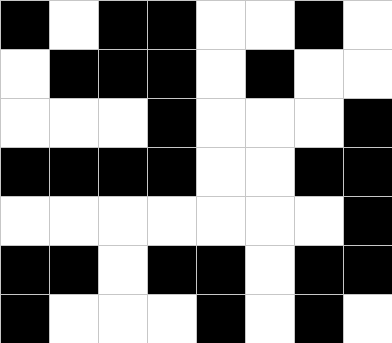[["black", "white", "black", "black", "white", "white", "black", "white"], ["white", "black", "black", "black", "white", "black", "white", "white"], ["white", "white", "white", "black", "white", "white", "white", "black"], ["black", "black", "black", "black", "white", "white", "black", "black"], ["white", "white", "white", "white", "white", "white", "white", "black"], ["black", "black", "white", "black", "black", "white", "black", "black"], ["black", "white", "white", "white", "black", "white", "black", "white"]]